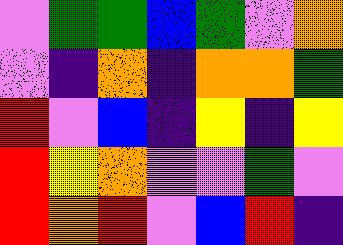[["violet", "green", "green", "blue", "green", "violet", "orange"], ["violet", "indigo", "orange", "indigo", "orange", "orange", "green"], ["red", "violet", "blue", "indigo", "yellow", "indigo", "yellow"], ["red", "yellow", "orange", "violet", "violet", "green", "violet"], ["red", "orange", "red", "violet", "blue", "red", "indigo"]]